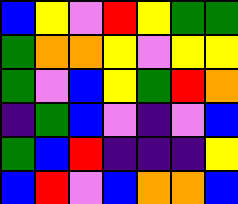[["blue", "yellow", "violet", "red", "yellow", "green", "green"], ["green", "orange", "orange", "yellow", "violet", "yellow", "yellow"], ["green", "violet", "blue", "yellow", "green", "red", "orange"], ["indigo", "green", "blue", "violet", "indigo", "violet", "blue"], ["green", "blue", "red", "indigo", "indigo", "indigo", "yellow"], ["blue", "red", "violet", "blue", "orange", "orange", "blue"]]